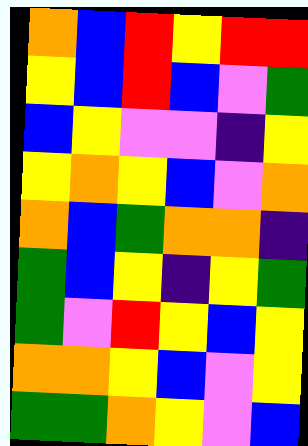[["orange", "blue", "red", "yellow", "red", "red"], ["yellow", "blue", "red", "blue", "violet", "green"], ["blue", "yellow", "violet", "violet", "indigo", "yellow"], ["yellow", "orange", "yellow", "blue", "violet", "orange"], ["orange", "blue", "green", "orange", "orange", "indigo"], ["green", "blue", "yellow", "indigo", "yellow", "green"], ["green", "violet", "red", "yellow", "blue", "yellow"], ["orange", "orange", "yellow", "blue", "violet", "yellow"], ["green", "green", "orange", "yellow", "violet", "blue"]]